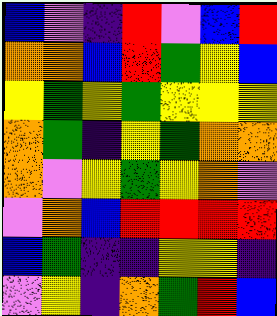[["blue", "violet", "indigo", "red", "violet", "blue", "red"], ["orange", "orange", "blue", "red", "green", "yellow", "blue"], ["yellow", "green", "yellow", "green", "yellow", "yellow", "yellow"], ["orange", "green", "indigo", "yellow", "green", "orange", "orange"], ["orange", "violet", "yellow", "green", "yellow", "orange", "violet"], ["violet", "orange", "blue", "red", "red", "red", "red"], ["blue", "green", "indigo", "indigo", "yellow", "yellow", "indigo"], ["violet", "yellow", "indigo", "orange", "green", "red", "blue"]]